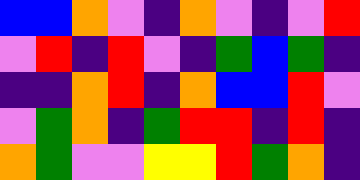[["blue", "blue", "orange", "violet", "indigo", "orange", "violet", "indigo", "violet", "red"], ["violet", "red", "indigo", "red", "violet", "indigo", "green", "blue", "green", "indigo"], ["indigo", "indigo", "orange", "red", "indigo", "orange", "blue", "blue", "red", "violet"], ["violet", "green", "orange", "indigo", "green", "red", "red", "indigo", "red", "indigo"], ["orange", "green", "violet", "violet", "yellow", "yellow", "red", "green", "orange", "indigo"]]